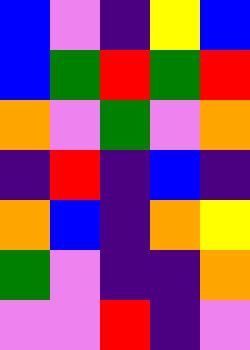[["blue", "violet", "indigo", "yellow", "blue"], ["blue", "green", "red", "green", "red"], ["orange", "violet", "green", "violet", "orange"], ["indigo", "red", "indigo", "blue", "indigo"], ["orange", "blue", "indigo", "orange", "yellow"], ["green", "violet", "indigo", "indigo", "orange"], ["violet", "violet", "red", "indigo", "violet"]]